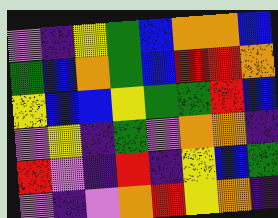[["violet", "indigo", "yellow", "green", "blue", "orange", "orange", "blue"], ["green", "blue", "orange", "green", "blue", "red", "red", "orange"], ["yellow", "blue", "blue", "yellow", "green", "green", "red", "blue"], ["violet", "yellow", "indigo", "green", "violet", "orange", "orange", "indigo"], ["red", "violet", "indigo", "red", "indigo", "yellow", "blue", "green"], ["violet", "indigo", "violet", "orange", "red", "yellow", "orange", "indigo"]]